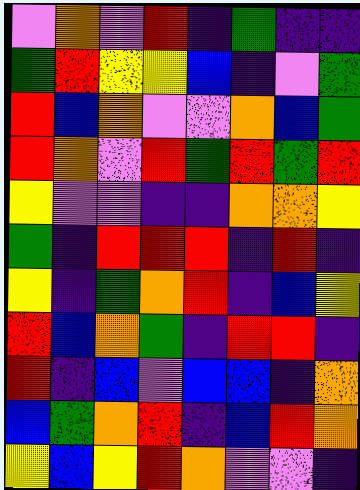[["violet", "orange", "violet", "red", "indigo", "green", "indigo", "indigo"], ["green", "red", "yellow", "yellow", "blue", "indigo", "violet", "green"], ["red", "blue", "orange", "violet", "violet", "orange", "blue", "green"], ["red", "orange", "violet", "red", "green", "red", "green", "red"], ["yellow", "violet", "violet", "indigo", "indigo", "orange", "orange", "yellow"], ["green", "indigo", "red", "red", "red", "indigo", "red", "indigo"], ["yellow", "indigo", "green", "orange", "red", "indigo", "blue", "yellow"], ["red", "blue", "orange", "green", "indigo", "red", "red", "indigo"], ["red", "indigo", "blue", "violet", "blue", "blue", "indigo", "orange"], ["blue", "green", "orange", "red", "indigo", "blue", "red", "orange"], ["yellow", "blue", "yellow", "red", "orange", "violet", "violet", "indigo"]]